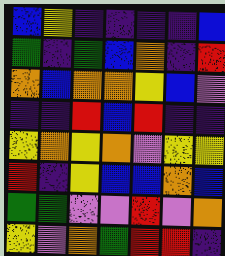[["blue", "yellow", "indigo", "indigo", "indigo", "indigo", "blue"], ["green", "indigo", "green", "blue", "orange", "indigo", "red"], ["orange", "blue", "orange", "orange", "yellow", "blue", "violet"], ["indigo", "indigo", "red", "blue", "red", "indigo", "indigo"], ["yellow", "orange", "yellow", "orange", "violet", "yellow", "yellow"], ["red", "indigo", "yellow", "blue", "blue", "orange", "blue"], ["green", "green", "violet", "violet", "red", "violet", "orange"], ["yellow", "violet", "orange", "green", "red", "red", "indigo"]]